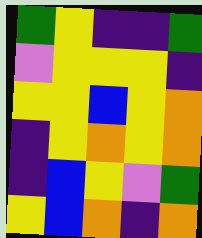[["green", "yellow", "indigo", "indigo", "green"], ["violet", "yellow", "yellow", "yellow", "indigo"], ["yellow", "yellow", "blue", "yellow", "orange"], ["indigo", "yellow", "orange", "yellow", "orange"], ["indigo", "blue", "yellow", "violet", "green"], ["yellow", "blue", "orange", "indigo", "orange"]]